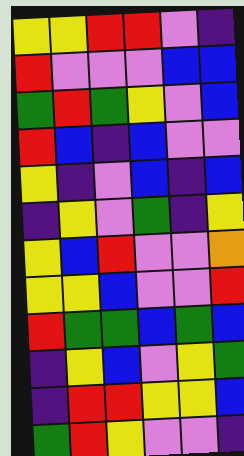[["yellow", "yellow", "red", "red", "violet", "indigo"], ["red", "violet", "violet", "violet", "blue", "blue"], ["green", "red", "green", "yellow", "violet", "blue"], ["red", "blue", "indigo", "blue", "violet", "violet"], ["yellow", "indigo", "violet", "blue", "indigo", "blue"], ["indigo", "yellow", "violet", "green", "indigo", "yellow"], ["yellow", "blue", "red", "violet", "violet", "orange"], ["yellow", "yellow", "blue", "violet", "violet", "red"], ["red", "green", "green", "blue", "green", "blue"], ["indigo", "yellow", "blue", "violet", "yellow", "green"], ["indigo", "red", "red", "yellow", "yellow", "blue"], ["green", "red", "yellow", "violet", "violet", "indigo"]]